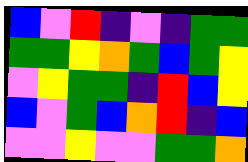[["blue", "violet", "red", "indigo", "violet", "indigo", "green", "green"], ["green", "green", "yellow", "orange", "green", "blue", "green", "yellow"], ["violet", "yellow", "green", "green", "indigo", "red", "blue", "yellow"], ["blue", "violet", "green", "blue", "orange", "red", "indigo", "blue"], ["violet", "violet", "yellow", "violet", "violet", "green", "green", "orange"]]